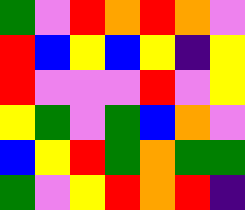[["green", "violet", "red", "orange", "red", "orange", "violet"], ["red", "blue", "yellow", "blue", "yellow", "indigo", "yellow"], ["red", "violet", "violet", "violet", "red", "violet", "yellow"], ["yellow", "green", "violet", "green", "blue", "orange", "violet"], ["blue", "yellow", "red", "green", "orange", "green", "green"], ["green", "violet", "yellow", "red", "orange", "red", "indigo"]]